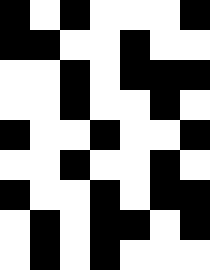[["black", "white", "black", "white", "white", "white", "black"], ["black", "black", "white", "white", "black", "white", "white"], ["white", "white", "black", "white", "black", "black", "black"], ["white", "white", "black", "white", "white", "black", "white"], ["black", "white", "white", "black", "white", "white", "black"], ["white", "white", "black", "white", "white", "black", "white"], ["black", "white", "white", "black", "white", "black", "black"], ["white", "black", "white", "black", "black", "white", "black"], ["white", "black", "white", "black", "white", "white", "white"]]